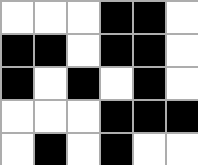[["white", "white", "white", "black", "black", "white"], ["black", "black", "white", "black", "black", "white"], ["black", "white", "black", "white", "black", "white"], ["white", "white", "white", "black", "black", "black"], ["white", "black", "white", "black", "white", "white"]]